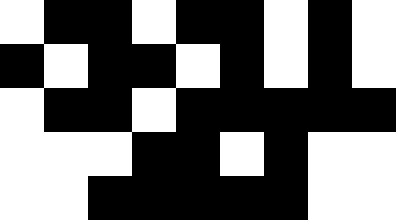[["white", "black", "black", "white", "black", "black", "white", "black", "white"], ["black", "white", "black", "black", "white", "black", "white", "black", "white"], ["white", "black", "black", "white", "black", "black", "black", "black", "black"], ["white", "white", "white", "black", "black", "white", "black", "white", "white"], ["white", "white", "black", "black", "black", "black", "black", "white", "white"]]